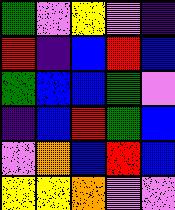[["green", "violet", "yellow", "violet", "indigo"], ["red", "indigo", "blue", "red", "blue"], ["green", "blue", "blue", "green", "violet"], ["indigo", "blue", "red", "green", "blue"], ["violet", "orange", "blue", "red", "blue"], ["yellow", "yellow", "orange", "violet", "violet"]]